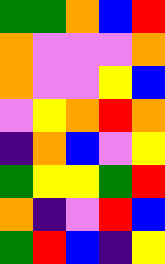[["green", "green", "orange", "blue", "red"], ["orange", "violet", "violet", "violet", "orange"], ["orange", "violet", "violet", "yellow", "blue"], ["violet", "yellow", "orange", "red", "orange"], ["indigo", "orange", "blue", "violet", "yellow"], ["green", "yellow", "yellow", "green", "red"], ["orange", "indigo", "violet", "red", "blue"], ["green", "red", "blue", "indigo", "yellow"]]